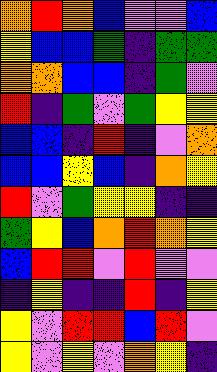[["orange", "red", "orange", "blue", "violet", "violet", "blue"], ["yellow", "blue", "blue", "green", "indigo", "green", "green"], ["orange", "orange", "blue", "blue", "indigo", "green", "violet"], ["red", "indigo", "green", "violet", "green", "yellow", "yellow"], ["blue", "blue", "indigo", "red", "indigo", "violet", "orange"], ["blue", "blue", "yellow", "blue", "indigo", "orange", "yellow"], ["red", "violet", "green", "yellow", "yellow", "indigo", "indigo"], ["green", "yellow", "blue", "orange", "red", "orange", "yellow"], ["blue", "red", "red", "violet", "red", "violet", "violet"], ["indigo", "yellow", "indigo", "indigo", "red", "indigo", "yellow"], ["yellow", "violet", "red", "red", "blue", "red", "violet"], ["yellow", "violet", "yellow", "violet", "orange", "yellow", "indigo"]]